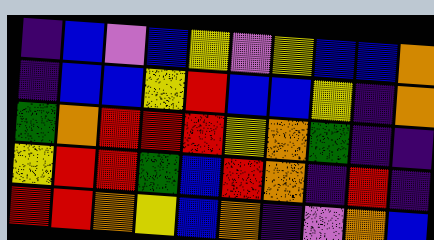[["indigo", "blue", "violet", "blue", "yellow", "violet", "yellow", "blue", "blue", "orange"], ["indigo", "blue", "blue", "yellow", "red", "blue", "blue", "yellow", "indigo", "orange"], ["green", "orange", "red", "red", "red", "yellow", "orange", "green", "indigo", "indigo"], ["yellow", "red", "red", "green", "blue", "red", "orange", "indigo", "red", "indigo"], ["red", "red", "orange", "yellow", "blue", "orange", "indigo", "violet", "orange", "blue"]]